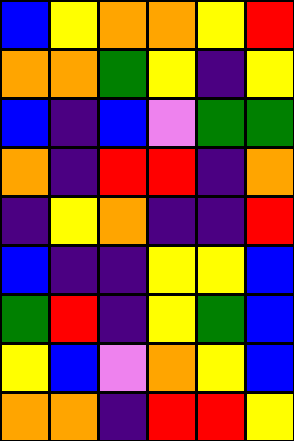[["blue", "yellow", "orange", "orange", "yellow", "red"], ["orange", "orange", "green", "yellow", "indigo", "yellow"], ["blue", "indigo", "blue", "violet", "green", "green"], ["orange", "indigo", "red", "red", "indigo", "orange"], ["indigo", "yellow", "orange", "indigo", "indigo", "red"], ["blue", "indigo", "indigo", "yellow", "yellow", "blue"], ["green", "red", "indigo", "yellow", "green", "blue"], ["yellow", "blue", "violet", "orange", "yellow", "blue"], ["orange", "orange", "indigo", "red", "red", "yellow"]]